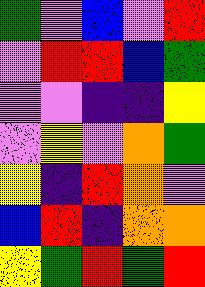[["green", "violet", "blue", "violet", "red"], ["violet", "red", "red", "blue", "green"], ["violet", "violet", "indigo", "indigo", "yellow"], ["violet", "yellow", "violet", "orange", "green"], ["yellow", "indigo", "red", "orange", "violet"], ["blue", "red", "indigo", "orange", "orange"], ["yellow", "green", "red", "green", "red"]]